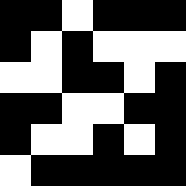[["black", "black", "white", "black", "black", "black"], ["black", "white", "black", "white", "white", "white"], ["white", "white", "black", "black", "white", "black"], ["black", "black", "white", "white", "black", "black"], ["black", "white", "white", "black", "white", "black"], ["white", "black", "black", "black", "black", "black"]]